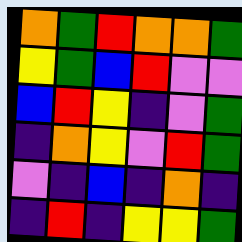[["orange", "green", "red", "orange", "orange", "green"], ["yellow", "green", "blue", "red", "violet", "violet"], ["blue", "red", "yellow", "indigo", "violet", "green"], ["indigo", "orange", "yellow", "violet", "red", "green"], ["violet", "indigo", "blue", "indigo", "orange", "indigo"], ["indigo", "red", "indigo", "yellow", "yellow", "green"]]